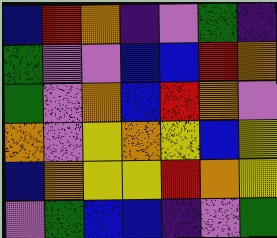[["blue", "red", "orange", "indigo", "violet", "green", "indigo"], ["green", "violet", "violet", "blue", "blue", "red", "orange"], ["green", "violet", "orange", "blue", "red", "orange", "violet"], ["orange", "violet", "yellow", "orange", "yellow", "blue", "yellow"], ["blue", "orange", "yellow", "yellow", "red", "orange", "yellow"], ["violet", "green", "blue", "blue", "indigo", "violet", "green"]]